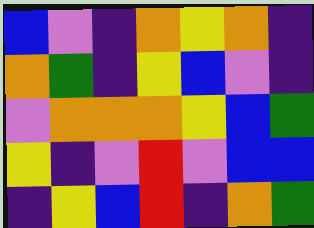[["blue", "violet", "indigo", "orange", "yellow", "orange", "indigo"], ["orange", "green", "indigo", "yellow", "blue", "violet", "indigo"], ["violet", "orange", "orange", "orange", "yellow", "blue", "green"], ["yellow", "indigo", "violet", "red", "violet", "blue", "blue"], ["indigo", "yellow", "blue", "red", "indigo", "orange", "green"]]